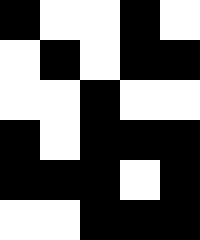[["black", "white", "white", "black", "white"], ["white", "black", "white", "black", "black"], ["white", "white", "black", "white", "white"], ["black", "white", "black", "black", "black"], ["black", "black", "black", "white", "black"], ["white", "white", "black", "black", "black"]]